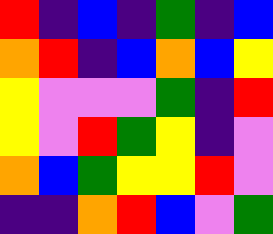[["red", "indigo", "blue", "indigo", "green", "indigo", "blue"], ["orange", "red", "indigo", "blue", "orange", "blue", "yellow"], ["yellow", "violet", "violet", "violet", "green", "indigo", "red"], ["yellow", "violet", "red", "green", "yellow", "indigo", "violet"], ["orange", "blue", "green", "yellow", "yellow", "red", "violet"], ["indigo", "indigo", "orange", "red", "blue", "violet", "green"]]